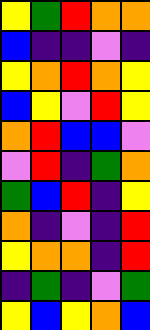[["yellow", "green", "red", "orange", "orange"], ["blue", "indigo", "indigo", "violet", "indigo"], ["yellow", "orange", "red", "orange", "yellow"], ["blue", "yellow", "violet", "red", "yellow"], ["orange", "red", "blue", "blue", "violet"], ["violet", "red", "indigo", "green", "orange"], ["green", "blue", "red", "indigo", "yellow"], ["orange", "indigo", "violet", "indigo", "red"], ["yellow", "orange", "orange", "indigo", "red"], ["indigo", "green", "indigo", "violet", "green"], ["yellow", "blue", "yellow", "orange", "blue"]]